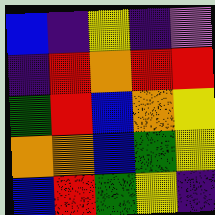[["blue", "indigo", "yellow", "indigo", "violet"], ["indigo", "red", "orange", "red", "red"], ["green", "red", "blue", "orange", "yellow"], ["orange", "orange", "blue", "green", "yellow"], ["blue", "red", "green", "yellow", "indigo"]]